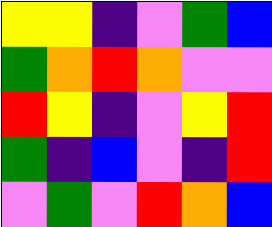[["yellow", "yellow", "indigo", "violet", "green", "blue"], ["green", "orange", "red", "orange", "violet", "violet"], ["red", "yellow", "indigo", "violet", "yellow", "red"], ["green", "indigo", "blue", "violet", "indigo", "red"], ["violet", "green", "violet", "red", "orange", "blue"]]